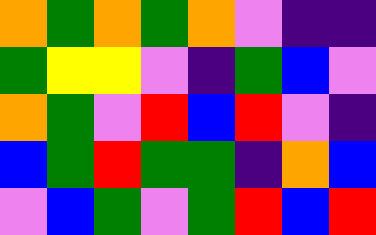[["orange", "green", "orange", "green", "orange", "violet", "indigo", "indigo"], ["green", "yellow", "yellow", "violet", "indigo", "green", "blue", "violet"], ["orange", "green", "violet", "red", "blue", "red", "violet", "indigo"], ["blue", "green", "red", "green", "green", "indigo", "orange", "blue"], ["violet", "blue", "green", "violet", "green", "red", "blue", "red"]]